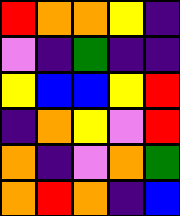[["red", "orange", "orange", "yellow", "indigo"], ["violet", "indigo", "green", "indigo", "indigo"], ["yellow", "blue", "blue", "yellow", "red"], ["indigo", "orange", "yellow", "violet", "red"], ["orange", "indigo", "violet", "orange", "green"], ["orange", "red", "orange", "indigo", "blue"]]